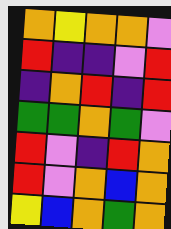[["orange", "yellow", "orange", "orange", "violet"], ["red", "indigo", "indigo", "violet", "red"], ["indigo", "orange", "red", "indigo", "red"], ["green", "green", "orange", "green", "violet"], ["red", "violet", "indigo", "red", "orange"], ["red", "violet", "orange", "blue", "orange"], ["yellow", "blue", "orange", "green", "orange"]]